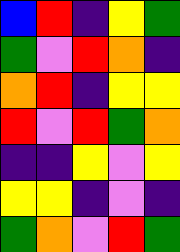[["blue", "red", "indigo", "yellow", "green"], ["green", "violet", "red", "orange", "indigo"], ["orange", "red", "indigo", "yellow", "yellow"], ["red", "violet", "red", "green", "orange"], ["indigo", "indigo", "yellow", "violet", "yellow"], ["yellow", "yellow", "indigo", "violet", "indigo"], ["green", "orange", "violet", "red", "green"]]